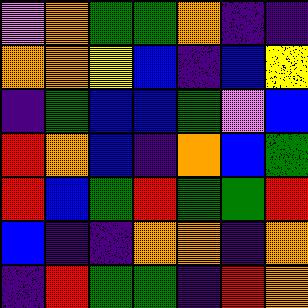[["violet", "orange", "green", "green", "orange", "indigo", "indigo"], ["orange", "orange", "yellow", "blue", "indigo", "blue", "yellow"], ["indigo", "green", "blue", "blue", "green", "violet", "blue"], ["red", "orange", "blue", "indigo", "orange", "blue", "green"], ["red", "blue", "green", "red", "green", "green", "red"], ["blue", "indigo", "indigo", "orange", "orange", "indigo", "orange"], ["indigo", "red", "green", "green", "indigo", "red", "orange"]]